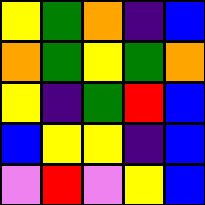[["yellow", "green", "orange", "indigo", "blue"], ["orange", "green", "yellow", "green", "orange"], ["yellow", "indigo", "green", "red", "blue"], ["blue", "yellow", "yellow", "indigo", "blue"], ["violet", "red", "violet", "yellow", "blue"]]